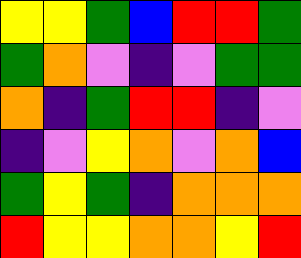[["yellow", "yellow", "green", "blue", "red", "red", "green"], ["green", "orange", "violet", "indigo", "violet", "green", "green"], ["orange", "indigo", "green", "red", "red", "indigo", "violet"], ["indigo", "violet", "yellow", "orange", "violet", "orange", "blue"], ["green", "yellow", "green", "indigo", "orange", "orange", "orange"], ["red", "yellow", "yellow", "orange", "orange", "yellow", "red"]]